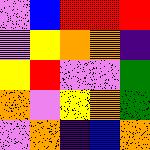[["violet", "blue", "red", "red", "red"], ["violet", "yellow", "orange", "orange", "indigo"], ["yellow", "red", "violet", "violet", "green"], ["orange", "violet", "yellow", "orange", "green"], ["violet", "orange", "indigo", "blue", "orange"]]